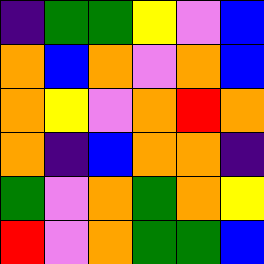[["indigo", "green", "green", "yellow", "violet", "blue"], ["orange", "blue", "orange", "violet", "orange", "blue"], ["orange", "yellow", "violet", "orange", "red", "orange"], ["orange", "indigo", "blue", "orange", "orange", "indigo"], ["green", "violet", "orange", "green", "orange", "yellow"], ["red", "violet", "orange", "green", "green", "blue"]]